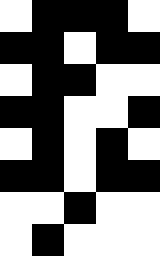[["white", "black", "black", "black", "white"], ["black", "black", "white", "black", "black"], ["white", "black", "black", "white", "white"], ["black", "black", "white", "white", "black"], ["white", "black", "white", "black", "white"], ["black", "black", "white", "black", "black"], ["white", "white", "black", "white", "white"], ["white", "black", "white", "white", "white"]]